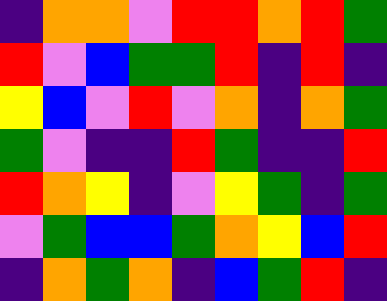[["indigo", "orange", "orange", "violet", "red", "red", "orange", "red", "green"], ["red", "violet", "blue", "green", "green", "red", "indigo", "red", "indigo"], ["yellow", "blue", "violet", "red", "violet", "orange", "indigo", "orange", "green"], ["green", "violet", "indigo", "indigo", "red", "green", "indigo", "indigo", "red"], ["red", "orange", "yellow", "indigo", "violet", "yellow", "green", "indigo", "green"], ["violet", "green", "blue", "blue", "green", "orange", "yellow", "blue", "red"], ["indigo", "orange", "green", "orange", "indigo", "blue", "green", "red", "indigo"]]